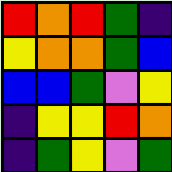[["red", "orange", "red", "green", "indigo"], ["yellow", "orange", "orange", "green", "blue"], ["blue", "blue", "green", "violet", "yellow"], ["indigo", "yellow", "yellow", "red", "orange"], ["indigo", "green", "yellow", "violet", "green"]]